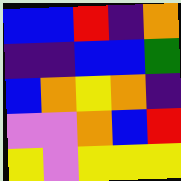[["blue", "blue", "red", "indigo", "orange"], ["indigo", "indigo", "blue", "blue", "green"], ["blue", "orange", "yellow", "orange", "indigo"], ["violet", "violet", "orange", "blue", "red"], ["yellow", "violet", "yellow", "yellow", "yellow"]]